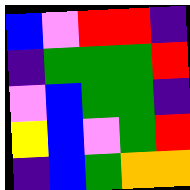[["blue", "violet", "red", "red", "indigo"], ["indigo", "green", "green", "green", "red"], ["violet", "blue", "green", "green", "indigo"], ["yellow", "blue", "violet", "green", "red"], ["indigo", "blue", "green", "orange", "orange"]]